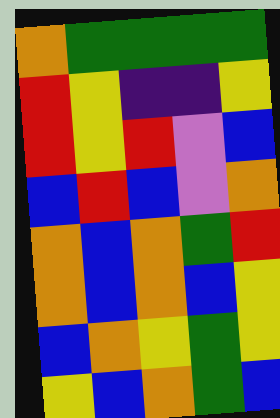[["orange", "green", "green", "green", "green"], ["red", "yellow", "indigo", "indigo", "yellow"], ["red", "yellow", "red", "violet", "blue"], ["blue", "red", "blue", "violet", "orange"], ["orange", "blue", "orange", "green", "red"], ["orange", "blue", "orange", "blue", "yellow"], ["blue", "orange", "yellow", "green", "yellow"], ["yellow", "blue", "orange", "green", "blue"]]